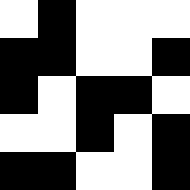[["white", "black", "white", "white", "white"], ["black", "black", "white", "white", "black"], ["black", "white", "black", "black", "white"], ["white", "white", "black", "white", "black"], ["black", "black", "white", "white", "black"]]